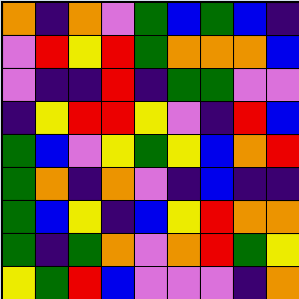[["orange", "indigo", "orange", "violet", "green", "blue", "green", "blue", "indigo"], ["violet", "red", "yellow", "red", "green", "orange", "orange", "orange", "blue"], ["violet", "indigo", "indigo", "red", "indigo", "green", "green", "violet", "violet"], ["indigo", "yellow", "red", "red", "yellow", "violet", "indigo", "red", "blue"], ["green", "blue", "violet", "yellow", "green", "yellow", "blue", "orange", "red"], ["green", "orange", "indigo", "orange", "violet", "indigo", "blue", "indigo", "indigo"], ["green", "blue", "yellow", "indigo", "blue", "yellow", "red", "orange", "orange"], ["green", "indigo", "green", "orange", "violet", "orange", "red", "green", "yellow"], ["yellow", "green", "red", "blue", "violet", "violet", "violet", "indigo", "orange"]]